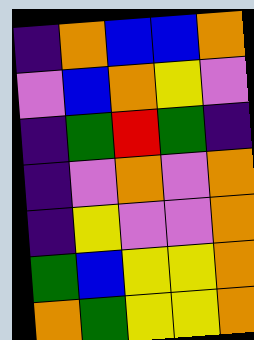[["indigo", "orange", "blue", "blue", "orange"], ["violet", "blue", "orange", "yellow", "violet"], ["indigo", "green", "red", "green", "indigo"], ["indigo", "violet", "orange", "violet", "orange"], ["indigo", "yellow", "violet", "violet", "orange"], ["green", "blue", "yellow", "yellow", "orange"], ["orange", "green", "yellow", "yellow", "orange"]]